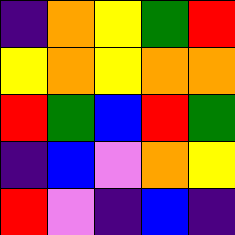[["indigo", "orange", "yellow", "green", "red"], ["yellow", "orange", "yellow", "orange", "orange"], ["red", "green", "blue", "red", "green"], ["indigo", "blue", "violet", "orange", "yellow"], ["red", "violet", "indigo", "blue", "indigo"]]